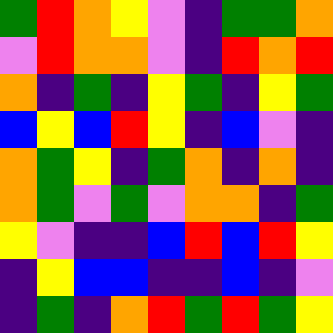[["green", "red", "orange", "yellow", "violet", "indigo", "green", "green", "orange"], ["violet", "red", "orange", "orange", "violet", "indigo", "red", "orange", "red"], ["orange", "indigo", "green", "indigo", "yellow", "green", "indigo", "yellow", "green"], ["blue", "yellow", "blue", "red", "yellow", "indigo", "blue", "violet", "indigo"], ["orange", "green", "yellow", "indigo", "green", "orange", "indigo", "orange", "indigo"], ["orange", "green", "violet", "green", "violet", "orange", "orange", "indigo", "green"], ["yellow", "violet", "indigo", "indigo", "blue", "red", "blue", "red", "yellow"], ["indigo", "yellow", "blue", "blue", "indigo", "indigo", "blue", "indigo", "violet"], ["indigo", "green", "indigo", "orange", "red", "green", "red", "green", "yellow"]]